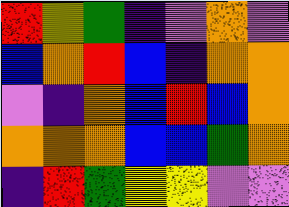[["red", "yellow", "green", "indigo", "violet", "orange", "violet"], ["blue", "orange", "red", "blue", "indigo", "orange", "orange"], ["violet", "indigo", "orange", "blue", "red", "blue", "orange"], ["orange", "orange", "orange", "blue", "blue", "green", "orange"], ["indigo", "red", "green", "yellow", "yellow", "violet", "violet"]]